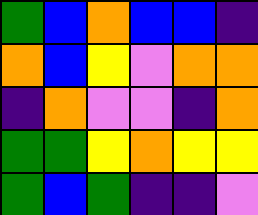[["green", "blue", "orange", "blue", "blue", "indigo"], ["orange", "blue", "yellow", "violet", "orange", "orange"], ["indigo", "orange", "violet", "violet", "indigo", "orange"], ["green", "green", "yellow", "orange", "yellow", "yellow"], ["green", "blue", "green", "indigo", "indigo", "violet"]]